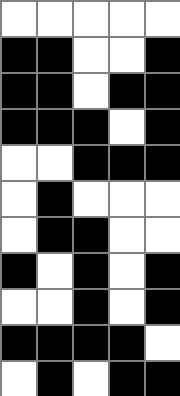[["white", "white", "white", "white", "white"], ["black", "black", "white", "white", "black"], ["black", "black", "white", "black", "black"], ["black", "black", "black", "white", "black"], ["white", "white", "black", "black", "black"], ["white", "black", "white", "white", "white"], ["white", "black", "black", "white", "white"], ["black", "white", "black", "white", "black"], ["white", "white", "black", "white", "black"], ["black", "black", "black", "black", "white"], ["white", "black", "white", "black", "black"]]